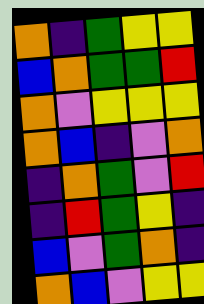[["orange", "indigo", "green", "yellow", "yellow"], ["blue", "orange", "green", "green", "red"], ["orange", "violet", "yellow", "yellow", "yellow"], ["orange", "blue", "indigo", "violet", "orange"], ["indigo", "orange", "green", "violet", "red"], ["indigo", "red", "green", "yellow", "indigo"], ["blue", "violet", "green", "orange", "indigo"], ["orange", "blue", "violet", "yellow", "yellow"]]